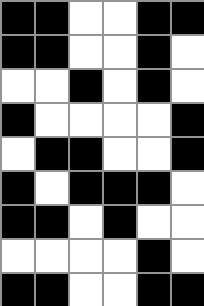[["black", "black", "white", "white", "black", "black"], ["black", "black", "white", "white", "black", "white"], ["white", "white", "black", "white", "black", "white"], ["black", "white", "white", "white", "white", "black"], ["white", "black", "black", "white", "white", "black"], ["black", "white", "black", "black", "black", "white"], ["black", "black", "white", "black", "white", "white"], ["white", "white", "white", "white", "black", "white"], ["black", "black", "white", "white", "black", "black"]]